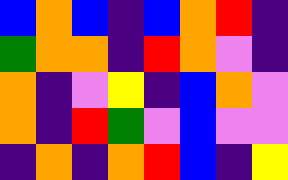[["blue", "orange", "blue", "indigo", "blue", "orange", "red", "indigo"], ["green", "orange", "orange", "indigo", "red", "orange", "violet", "indigo"], ["orange", "indigo", "violet", "yellow", "indigo", "blue", "orange", "violet"], ["orange", "indigo", "red", "green", "violet", "blue", "violet", "violet"], ["indigo", "orange", "indigo", "orange", "red", "blue", "indigo", "yellow"]]